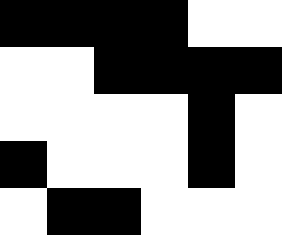[["black", "black", "black", "black", "white", "white"], ["white", "white", "black", "black", "black", "black"], ["white", "white", "white", "white", "black", "white"], ["black", "white", "white", "white", "black", "white"], ["white", "black", "black", "white", "white", "white"]]